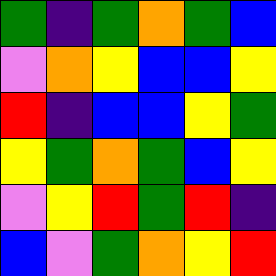[["green", "indigo", "green", "orange", "green", "blue"], ["violet", "orange", "yellow", "blue", "blue", "yellow"], ["red", "indigo", "blue", "blue", "yellow", "green"], ["yellow", "green", "orange", "green", "blue", "yellow"], ["violet", "yellow", "red", "green", "red", "indigo"], ["blue", "violet", "green", "orange", "yellow", "red"]]